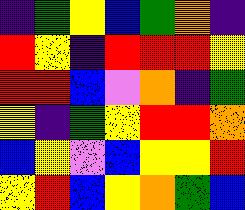[["indigo", "green", "yellow", "blue", "green", "orange", "indigo"], ["red", "yellow", "indigo", "red", "red", "red", "yellow"], ["red", "red", "blue", "violet", "orange", "indigo", "green"], ["yellow", "indigo", "green", "yellow", "red", "red", "orange"], ["blue", "yellow", "violet", "blue", "yellow", "yellow", "red"], ["yellow", "red", "blue", "yellow", "orange", "green", "blue"]]